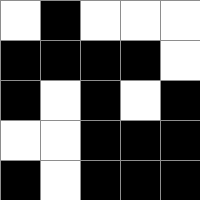[["white", "black", "white", "white", "white"], ["black", "black", "black", "black", "white"], ["black", "white", "black", "white", "black"], ["white", "white", "black", "black", "black"], ["black", "white", "black", "black", "black"]]